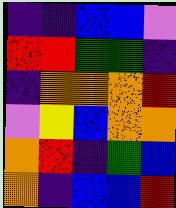[["indigo", "indigo", "blue", "blue", "violet"], ["red", "red", "green", "green", "indigo"], ["indigo", "orange", "orange", "orange", "red"], ["violet", "yellow", "blue", "orange", "orange"], ["orange", "red", "indigo", "green", "blue"], ["orange", "indigo", "blue", "blue", "red"]]